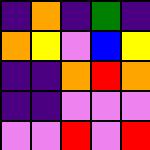[["indigo", "orange", "indigo", "green", "indigo"], ["orange", "yellow", "violet", "blue", "yellow"], ["indigo", "indigo", "orange", "red", "orange"], ["indigo", "indigo", "violet", "violet", "violet"], ["violet", "violet", "red", "violet", "red"]]